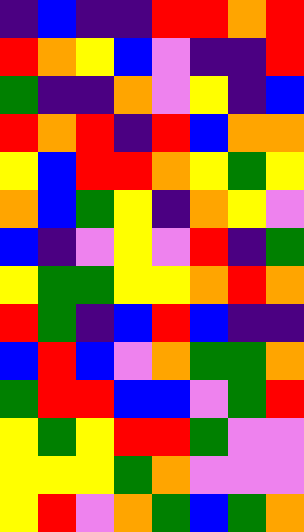[["indigo", "blue", "indigo", "indigo", "red", "red", "orange", "red"], ["red", "orange", "yellow", "blue", "violet", "indigo", "indigo", "red"], ["green", "indigo", "indigo", "orange", "violet", "yellow", "indigo", "blue"], ["red", "orange", "red", "indigo", "red", "blue", "orange", "orange"], ["yellow", "blue", "red", "red", "orange", "yellow", "green", "yellow"], ["orange", "blue", "green", "yellow", "indigo", "orange", "yellow", "violet"], ["blue", "indigo", "violet", "yellow", "violet", "red", "indigo", "green"], ["yellow", "green", "green", "yellow", "yellow", "orange", "red", "orange"], ["red", "green", "indigo", "blue", "red", "blue", "indigo", "indigo"], ["blue", "red", "blue", "violet", "orange", "green", "green", "orange"], ["green", "red", "red", "blue", "blue", "violet", "green", "red"], ["yellow", "green", "yellow", "red", "red", "green", "violet", "violet"], ["yellow", "yellow", "yellow", "green", "orange", "violet", "violet", "violet"], ["yellow", "red", "violet", "orange", "green", "blue", "green", "orange"]]